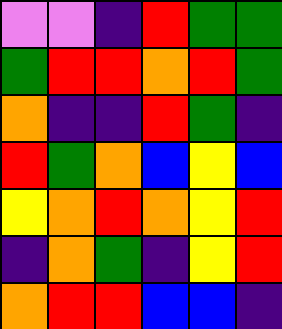[["violet", "violet", "indigo", "red", "green", "green"], ["green", "red", "red", "orange", "red", "green"], ["orange", "indigo", "indigo", "red", "green", "indigo"], ["red", "green", "orange", "blue", "yellow", "blue"], ["yellow", "orange", "red", "orange", "yellow", "red"], ["indigo", "orange", "green", "indigo", "yellow", "red"], ["orange", "red", "red", "blue", "blue", "indigo"]]